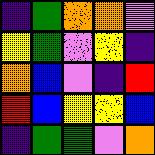[["indigo", "green", "orange", "orange", "violet"], ["yellow", "green", "violet", "yellow", "indigo"], ["orange", "blue", "violet", "indigo", "red"], ["red", "blue", "yellow", "yellow", "blue"], ["indigo", "green", "green", "violet", "orange"]]